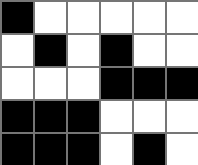[["black", "white", "white", "white", "white", "white"], ["white", "black", "white", "black", "white", "white"], ["white", "white", "white", "black", "black", "black"], ["black", "black", "black", "white", "white", "white"], ["black", "black", "black", "white", "black", "white"]]